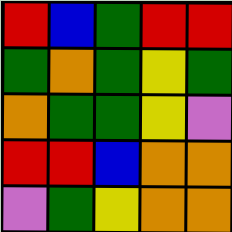[["red", "blue", "green", "red", "red"], ["green", "orange", "green", "yellow", "green"], ["orange", "green", "green", "yellow", "violet"], ["red", "red", "blue", "orange", "orange"], ["violet", "green", "yellow", "orange", "orange"]]